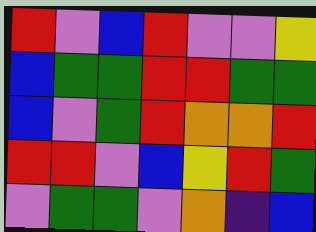[["red", "violet", "blue", "red", "violet", "violet", "yellow"], ["blue", "green", "green", "red", "red", "green", "green"], ["blue", "violet", "green", "red", "orange", "orange", "red"], ["red", "red", "violet", "blue", "yellow", "red", "green"], ["violet", "green", "green", "violet", "orange", "indigo", "blue"]]